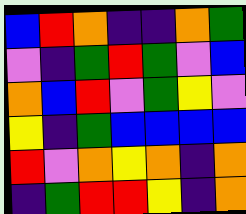[["blue", "red", "orange", "indigo", "indigo", "orange", "green"], ["violet", "indigo", "green", "red", "green", "violet", "blue"], ["orange", "blue", "red", "violet", "green", "yellow", "violet"], ["yellow", "indigo", "green", "blue", "blue", "blue", "blue"], ["red", "violet", "orange", "yellow", "orange", "indigo", "orange"], ["indigo", "green", "red", "red", "yellow", "indigo", "orange"]]